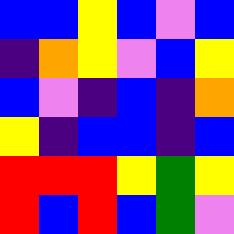[["blue", "blue", "yellow", "blue", "violet", "blue"], ["indigo", "orange", "yellow", "violet", "blue", "yellow"], ["blue", "violet", "indigo", "blue", "indigo", "orange"], ["yellow", "indigo", "blue", "blue", "indigo", "blue"], ["red", "red", "red", "yellow", "green", "yellow"], ["red", "blue", "red", "blue", "green", "violet"]]